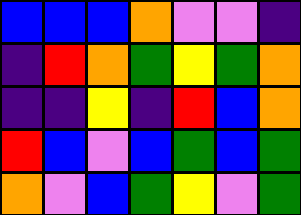[["blue", "blue", "blue", "orange", "violet", "violet", "indigo"], ["indigo", "red", "orange", "green", "yellow", "green", "orange"], ["indigo", "indigo", "yellow", "indigo", "red", "blue", "orange"], ["red", "blue", "violet", "blue", "green", "blue", "green"], ["orange", "violet", "blue", "green", "yellow", "violet", "green"]]